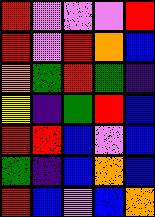[["red", "violet", "violet", "violet", "red"], ["red", "violet", "red", "orange", "blue"], ["orange", "green", "red", "green", "indigo"], ["yellow", "indigo", "green", "red", "blue"], ["red", "red", "blue", "violet", "blue"], ["green", "indigo", "blue", "orange", "blue"], ["red", "blue", "violet", "blue", "orange"]]